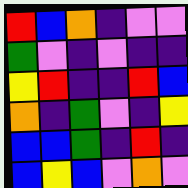[["red", "blue", "orange", "indigo", "violet", "violet"], ["green", "violet", "indigo", "violet", "indigo", "indigo"], ["yellow", "red", "indigo", "indigo", "red", "blue"], ["orange", "indigo", "green", "violet", "indigo", "yellow"], ["blue", "blue", "green", "indigo", "red", "indigo"], ["blue", "yellow", "blue", "violet", "orange", "violet"]]